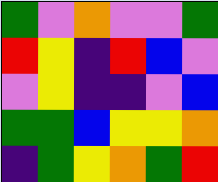[["green", "violet", "orange", "violet", "violet", "green"], ["red", "yellow", "indigo", "red", "blue", "violet"], ["violet", "yellow", "indigo", "indigo", "violet", "blue"], ["green", "green", "blue", "yellow", "yellow", "orange"], ["indigo", "green", "yellow", "orange", "green", "red"]]